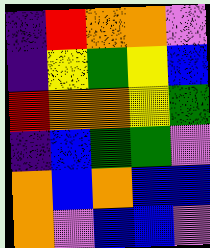[["indigo", "red", "orange", "orange", "violet"], ["indigo", "yellow", "green", "yellow", "blue"], ["red", "orange", "orange", "yellow", "green"], ["indigo", "blue", "green", "green", "violet"], ["orange", "blue", "orange", "blue", "blue"], ["orange", "violet", "blue", "blue", "violet"]]